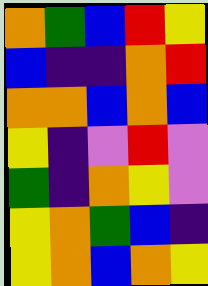[["orange", "green", "blue", "red", "yellow"], ["blue", "indigo", "indigo", "orange", "red"], ["orange", "orange", "blue", "orange", "blue"], ["yellow", "indigo", "violet", "red", "violet"], ["green", "indigo", "orange", "yellow", "violet"], ["yellow", "orange", "green", "blue", "indigo"], ["yellow", "orange", "blue", "orange", "yellow"]]